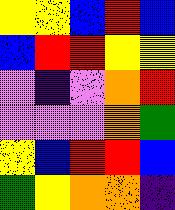[["yellow", "yellow", "blue", "red", "blue"], ["blue", "red", "red", "yellow", "yellow"], ["violet", "indigo", "violet", "orange", "red"], ["violet", "violet", "violet", "orange", "green"], ["yellow", "blue", "red", "red", "blue"], ["green", "yellow", "orange", "orange", "indigo"]]